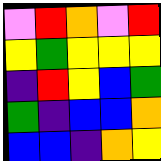[["violet", "red", "orange", "violet", "red"], ["yellow", "green", "yellow", "yellow", "yellow"], ["indigo", "red", "yellow", "blue", "green"], ["green", "indigo", "blue", "blue", "orange"], ["blue", "blue", "indigo", "orange", "yellow"]]